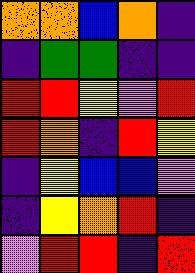[["orange", "orange", "blue", "orange", "indigo"], ["indigo", "green", "green", "indigo", "indigo"], ["red", "red", "yellow", "violet", "red"], ["red", "orange", "indigo", "red", "yellow"], ["indigo", "yellow", "blue", "blue", "violet"], ["indigo", "yellow", "orange", "red", "indigo"], ["violet", "red", "red", "indigo", "red"]]